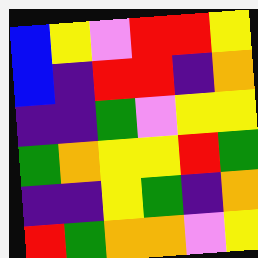[["blue", "yellow", "violet", "red", "red", "yellow"], ["blue", "indigo", "red", "red", "indigo", "orange"], ["indigo", "indigo", "green", "violet", "yellow", "yellow"], ["green", "orange", "yellow", "yellow", "red", "green"], ["indigo", "indigo", "yellow", "green", "indigo", "orange"], ["red", "green", "orange", "orange", "violet", "yellow"]]